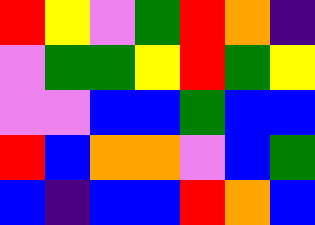[["red", "yellow", "violet", "green", "red", "orange", "indigo"], ["violet", "green", "green", "yellow", "red", "green", "yellow"], ["violet", "violet", "blue", "blue", "green", "blue", "blue"], ["red", "blue", "orange", "orange", "violet", "blue", "green"], ["blue", "indigo", "blue", "blue", "red", "orange", "blue"]]